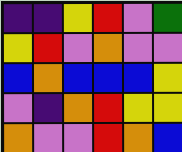[["indigo", "indigo", "yellow", "red", "violet", "green"], ["yellow", "red", "violet", "orange", "violet", "violet"], ["blue", "orange", "blue", "blue", "blue", "yellow"], ["violet", "indigo", "orange", "red", "yellow", "yellow"], ["orange", "violet", "violet", "red", "orange", "blue"]]